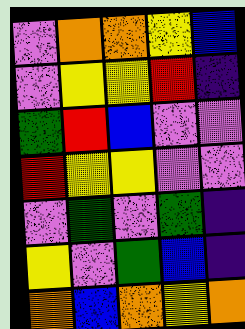[["violet", "orange", "orange", "yellow", "blue"], ["violet", "yellow", "yellow", "red", "indigo"], ["green", "red", "blue", "violet", "violet"], ["red", "yellow", "yellow", "violet", "violet"], ["violet", "green", "violet", "green", "indigo"], ["yellow", "violet", "green", "blue", "indigo"], ["orange", "blue", "orange", "yellow", "orange"]]